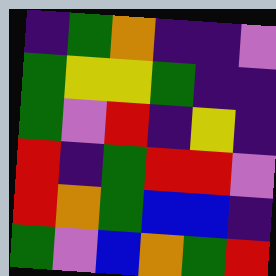[["indigo", "green", "orange", "indigo", "indigo", "violet"], ["green", "yellow", "yellow", "green", "indigo", "indigo"], ["green", "violet", "red", "indigo", "yellow", "indigo"], ["red", "indigo", "green", "red", "red", "violet"], ["red", "orange", "green", "blue", "blue", "indigo"], ["green", "violet", "blue", "orange", "green", "red"]]